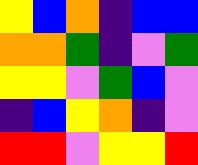[["yellow", "blue", "orange", "indigo", "blue", "blue"], ["orange", "orange", "green", "indigo", "violet", "green"], ["yellow", "yellow", "violet", "green", "blue", "violet"], ["indigo", "blue", "yellow", "orange", "indigo", "violet"], ["red", "red", "violet", "yellow", "yellow", "red"]]